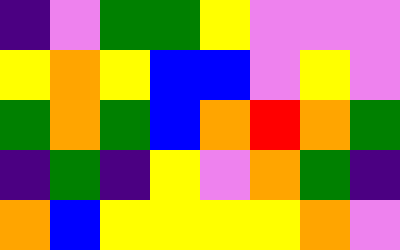[["indigo", "violet", "green", "green", "yellow", "violet", "violet", "violet"], ["yellow", "orange", "yellow", "blue", "blue", "violet", "yellow", "violet"], ["green", "orange", "green", "blue", "orange", "red", "orange", "green"], ["indigo", "green", "indigo", "yellow", "violet", "orange", "green", "indigo"], ["orange", "blue", "yellow", "yellow", "yellow", "yellow", "orange", "violet"]]